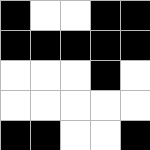[["black", "white", "white", "black", "black"], ["black", "black", "black", "black", "black"], ["white", "white", "white", "black", "white"], ["white", "white", "white", "white", "white"], ["black", "black", "white", "white", "black"]]